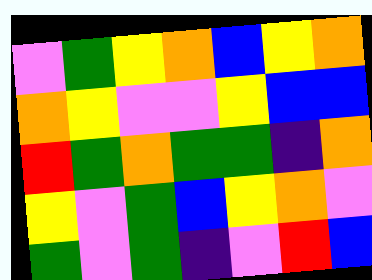[["violet", "green", "yellow", "orange", "blue", "yellow", "orange"], ["orange", "yellow", "violet", "violet", "yellow", "blue", "blue"], ["red", "green", "orange", "green", "green", "indigo", "orange"], ["yellow", "violet", "green", "blue", "yellow", "orange", "violet"], ["green", "violet", "green", "indigo", "violet", "red", "blue"]]